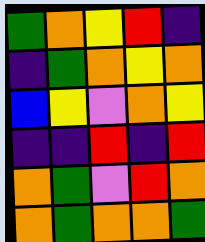[["green", "orange", "yellow", "red", "indigo"], ["indigo", "green", "orange", "yellow", "orange"], ["blue", "yellow", "violet", "orange", "yellow"], ["indigo", "indigo", "red", "indigo", "red"], ["orange", "green", "violet", "red", "orange"], ["orange", "green", "orange", "orange", "green"]]